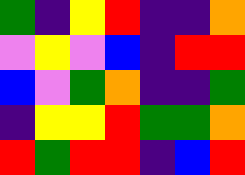[["green", "indigo", "yellow", "red", "indigo", "indigo", "orange"], ["violet", "yellow", "violet", "blue", "indigo", "red", "red"], ["blue", "violet", "green", "orange", "indigo", "indigo", "green"], ["indigo", "yellow", "yellow", "red", "green", "green", "orange"], ["red", "green", "red", "red", "indigo", "blue", "red"]]